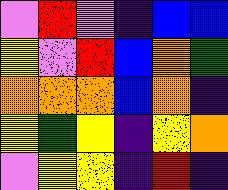[["violet", "red", "violet", "indigo", "blue", "blue"], ["yellow", "violet", "red", "blue", "orange", "green"], ["orange", "orange", "orange", "blue", "orange", "indigo"], ["yellow", "green", "yellow", "indigo", "yellow", "orange"], ["violet", "yellow", "yellow", "indigo", "red", "indigo"]]